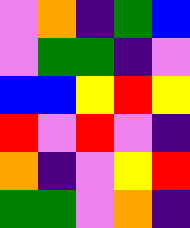[["violet", "orange", "indigo", "green", "blue"], ["violet", "green", "green", "indigo", "violet"], ["blue", "blue", "yellow", "red", "yellow"], ["red", "violet", "red", "violet", "indigo"], ["orange", "indigo", "violet", "yellow", "red"], ["green", "green", "violet", "orange", "indigo"]]